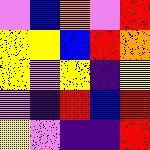[["violet", "blue", "orange", "violet", "red"], ["yellow", "yellow", "blue", "red", "orange"], ["yellow", "violet", "yellow", "indigo", "yellow"], ["violet", "indigo", "red", "blue", "red"], ["yellow", "violet", "indigo", "indigo", "red"]]